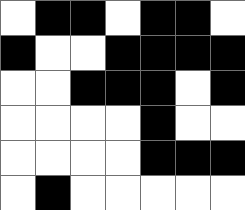[["white", "black", "black", "white", "black", "black", "white"], ["black", "white", "white", "black", "black", "black", "black"], ["white", "white", "black", "black", "black", "white", "black"], ["white", "white", "white", "white", "black", "white", "white"], ["white", "white", "white", "white", "black", "black", "black"], ["white", "black", "white", "white", "white", "white", "white"]]